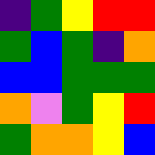[["indigo", "green", "yellow", "red", "red"], ["green", "blue", "green", "indigo", "orange"], ["blue", "blue", "green", "green", "green"], ["orange", "violet", "green", "yellow", "red"], ["green", "orange", "orange", "yellow", "blue"]]